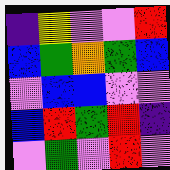[["indigo", "yellow", "violet", "violet", "red"], ["blue", "green", "orange", "green", "blue"], ["violet", "blue", "blue", "violet", "violet"], ["blue", "red", "green", "red", "indigo"], ["violet", "green", "violet", "red", "violet"]]